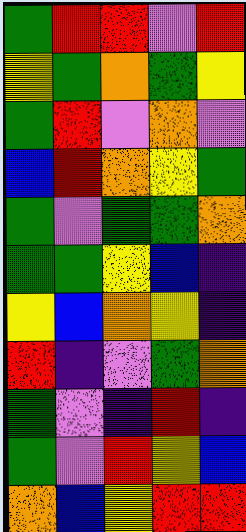[["green", "red", "red", "violet", "red"], ["yellow", "green", "orange", "green", "yellow"], ["green", "red", "violet", "orange", "violet"], ["blue", "red", "orange", "yellow", "green"], ["green", "violet", "green", "green", "orange"], ["green", "green", "yellow", "blue", "indigo"], ["yellow", "blue", "orange", "yellow", "indigo"], ["red", "indigo", "violet", "green", "orange"], ["green", "violet", "indigo", "red", "indigo"], ["green", "violet", "red", "yellow", "blue"], ["orange", "blue", "yellow", "red", "red"]]